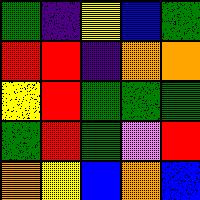[["green", "indigo", "yellow", "blue", "green"], ["red", "red", "indigo", "orange", "orange"], ["yellow", "red", "green", "green", "green"], ["green", "red", "green", "violet", "red"], ["orange", "yellow", "blue", "orange", "blue"]]